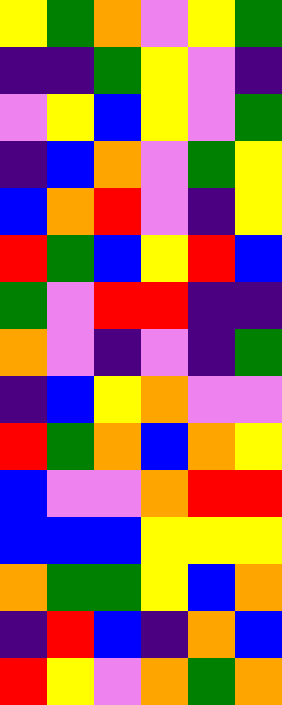[["yellow", "green", "orange", "violet", "yellow", "green"], ["indigo", "indigo", "green", "yellow", "violet", "indigo"], ["violet", "yellow", "blue", "yellow", "violet", "green"], ["indigo", "blue", "orange", "violet", "green", "yellow"], ["blue", "orange", "red", "violet", "indigo", "yellow"], ["red", "green", "blue", "yellow", "red", "blue"], ["green", "violet", "red", "red", "indigo", "indigo"], ["orange", "violet", "indigo", "violet", "indigo", "green"], ["indigo", "blue", "yellow", "orange", "violet", "violet"], ["red", "green", "orange", "blue", "orange", "yellow"], ["blue", "violet", "violet", "orange", "red", "red"], ["blue", "blue", "blue", "yellow", "yellow", "yellow"], ["orange", "green", "green", "yellow", "blue", "orange"], ["indigo", "red", "blue", "indigo", "orange", "blue"], ["red", "yellow", "violet", "orange", "green", "orange"]]